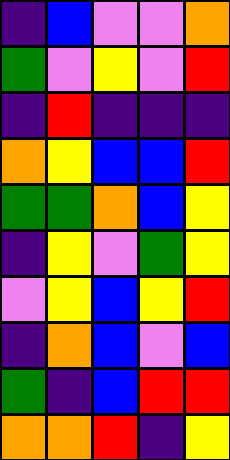[["indigo", "blue", "violet", "violet", "orange"], ["green", "violet", "yellow", "violet", "red"], ["indigo", "red", "indigo", "indigo", "indigo"], ["orange", "yellow", "blue", "blue", "red"], ["green", "green", "orange", "blue", "yellow"], ["indigo", "yellow", "violet", "green", "yellow"], ["violet", "yellow", "blue", "yellow", "red"], ["indigo", "orange", "blue", "violet", "blue"], ["green", "indigo", "blue", "red", "red"], ["orange", "orange", "red", "indigo", "yellow"]]